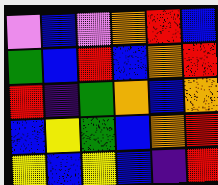[["violet", "blue", "violet", "orange", "red", "blue"], ["green", "blue", "red", "blue", "orange", "red"], ["red", "indigo", "green", "orange", "blue", "orange"], ["blue", "yellow", "green", "blue", "orange", "red"], ["yellow", "blue", "yellow", "blue", "indigo", "red"]]